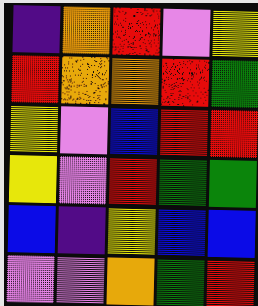[["indigo", "orange", "red", "violet", "yellow"], ["red", "orange", "orange", "red", "green"], ["yellow", "violet", "blue", "red", "red"], ["yellow", "violet", "red", "green", "green"], ["blue", "indigo", "yellow", "blue", "blue"], ["violet", "violet", "orange", "green", "red"]]